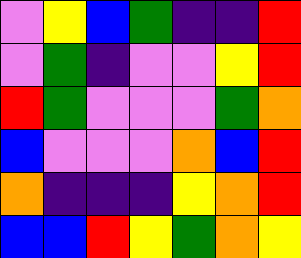[["violet", "yellow", "blue", "green", "indigo", "indigo", "red"], ["violet", "green", "indigo", "violet", "violet", "yellow", "red"], ["red", "green", "violet", "violet", "violet", "green", "orange"], ["blue", "violet", "violet", "violet", "orange", "blue", "red"], ["orange", "indigo", "indigo", "indigo", "yellow", "orange", "red"], ["blue", "blue", "red", "yellow", "green", "orange", "yellow"]]